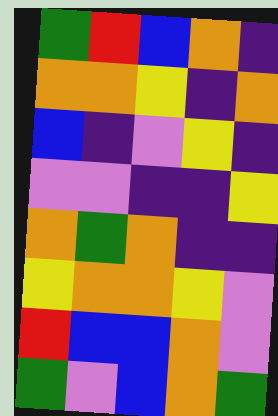[["green", "red", "blue", "orange", "indigo"], ["orange", "orange", "yellow", "indigo", "orange"], ["blue", "indigo", "violet", "yellow", "indigo"], ["violet", "violet", "indigo", "indigo", "yellow"], ["orange", "green", "orange", "indigo", "indigo"], ["yellow", "orange", "orange", "yellow", "violet"], ["red", "blue", "blue", "orange", "violet"], ["green", "violet", "blue", "orange", "green"]]